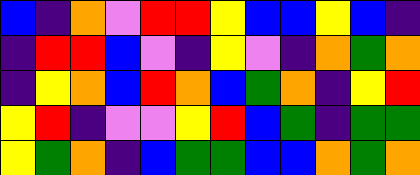[["blue", "indigo", "orange", "violet", "red", "red", "yellow", "blue", "blue", "yellow", "blue", "indigo"], ["indigo", "red", "red", "blue", "violet", "indigo", "yellow", "violet", "indigo", "orange", "green", "orange"], ["indigo", "yellow", "orange", "blue", "red", "orange", "blue", "green", "orange", "indigo", "yellow", "red"], ["yellow", "red", "indigo", "violet", "violet", "yellow", "red", "blue", "green", "indigo", "green", "green"], ["yellow", "green", "orange", "indigo", "blue", "green", "green", "blue", "blue", "orange", "green", "orange"]]